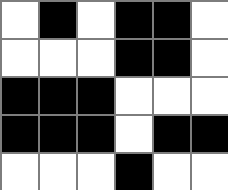[["white", "black", "white", "black", "black", "white"], ["white", "white", "white", "black", "black", "white"], ["black", "black", "black", "white", "white", "white"], ["black", "black", "black", "white", "black", "black"], ["white", "white", "white", "black", "white", "white"]]